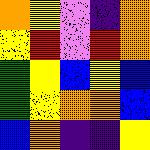[["orange", "yellow", "violet", "indigo", "orange"], ["yellow", "red", "violet", "red", "orange"], ["green", "yellow", "blue", "yellow", "blue"], ["green", "yellow", "orange", "orange", "blue"], ["blue", "orange", "indigo", "indigo", "yellow"]]